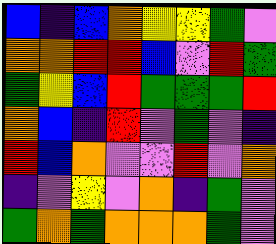[["blue", "indigo", "blue", "orange", "yellow", "yellow", "green", "violet"], ["orange", "orange", "red", "red", "blue", "violet", "red", "green"], ["green", "yellow", "blue", "red", "green", "green", "green", "red"], ["orange", "blue", "indigo", "red", "violet", "green", "violet", "indigo"], ["red", "blue", "orange", "violet", "violet", "red", "violet", "orange"], ["indigo", "violet", "yellow", "violet", "orange", "indigo", "green", "violet"], ["green", "orange", "green", "orange", "orange", "orange", "green", "violet"]]